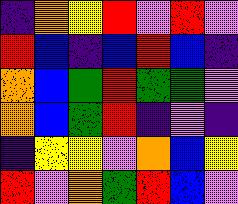[["indigo", "orange", "yellow", "red", "violet", "red", "violet"], ["red", "blue", "indigo", "blue", "red", "blue", "indigo"], ["orange", "blue", "green", "red", "green", "green", "violet"], ["orange", "blue", "green", "red", "indigo", "violet", "indigo"], ["indigo", "yellow", "yellow", "violet", "orange", "blue", "yellow"], ["red", "violet", "orange", "green", "red", "blue", "violet"]]